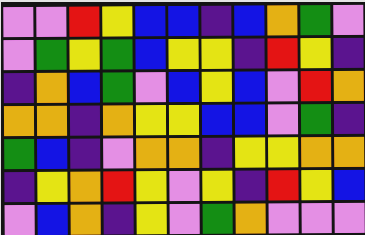[["violet", "violet", "red", "yellow", "blue", "blue", "indigo", "blue", "orange", "green", "violet"], ["violet", "green", "yellow", "green", "blue", "yellow", "yellow", "indigo", "red", "yellow", "indigo"], ["indigo", "orange", "blue", "green", "violet", "blue", "yellow", "blue", "violet", "red", "orange"], ["orange", "orange", "indigo", "orange", "yellow", "yellow", "blue", "blue", "violet", "green", "indigo"], ["green", "blue", "indigo", "violet", "orange", "orange", "indigo", "yellow", "yellow", "orange", "orange"], ["indigo", "yellow", "orange", "red", "yellow", "violet", "yellow", "indigo", "red", "yellow", "blue"], ["violet", "blue", "orange", "indigo", "yellow", "violet", "green", "orange", "violet", "violet", "violet"]]